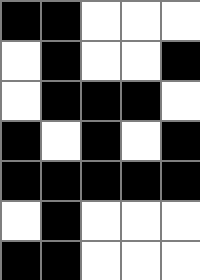[["black", "black", "white", "white", "white"], ["white", "black", "white", "white", "black"], ["white", "black", "black", "black", "white"], ["black", "white", "black", "white", "black"], ["black", "black", "black", "black", "black"], ["white", "black", "white", "white", "white"], ["black", "black", "white", "white", "white"]]